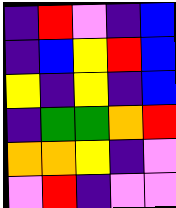[["indigo", "red", "violet", "indigo", "blue"], ["indigo", "blue", "yellow", "red", "blue"], ["yellow", "indigo", "yellow", "indigo", "blue"], ["indigo", "green", "green", "orange", "red"], ["orange", "orange", "yellow", "indigo", "violet"], ["violet", "red", "indigo", "violet", "violet"]]